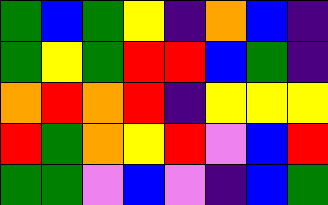[["green", "blue", "green", "yellow", "indigo", "orange", "blue", "indigo"], ["green", "yellow", "green", "red", "red", "blue", "green", "indigo"], ["orange", "red", "orange", "red", "indigo", "yellow", "yellow", "yellow"], ["red", "green", "orange", "yellow", "red", "violet", "blue", "red"], ["green", "green", "violet", "blue", "violet", "indigo", "blue", "green"]]